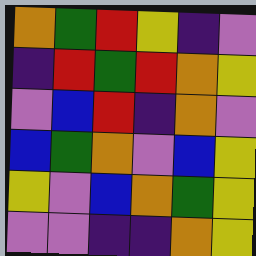[["orange", "green", "red", "yellow", "indigo", "violet"], ["indigo", "red", "green", "red", "orange", "yellow"], ["violet", "blue", "red", "indigo", "orange", "violet"], ["blue", "green", "orange", "violet", "blue", "yellow"], ["yellow", "violet", "blue", "orange", "green", "yellow"], ["violet", "violet", "indigo", "indigo", "orange", "yellow"]]